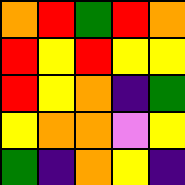[["orange", "red", "green", "red", "orange"], ["red", "yellow", "red", "yellow", "yellow"], ["red", "yellow", "orange", "indigo", "green"], ["yellow", "orange", "orange", "violet", "yellow"], ["green", "indigo", "orange", "yellow", "indigo"]]